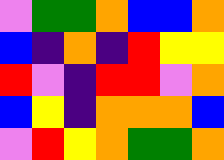[["violet", "green", "green", "orange", "blue", "blue", "orange"], ["blue", "indigo", "orange", "indigo", "red", "yellow", "yellow"], ["red", "violet", "indigo", "red", "red", "violet", "orange"], ["blue", "yellow", "indigo", "orange", "orange", "orange", "blue"], ["violet", "red", "yellow", "orange", "green", "green", "orange"]]